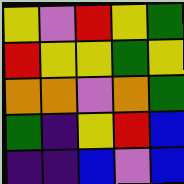[["yellow", "violet", "red", "yellow", "green"], ["red", "yellow", "yellow", "green", "yellow"], ["orange", "orange", "violet", "orange", "green"], ["green", "indigo", "yellow", "red", "blue"], ["indigo", "indigo", "blue", "violet", "blue"]]